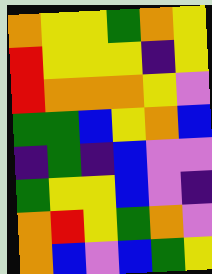[["orange", "yellow", "yellow", "green", "orange", "yellow"], ["red", "yellow", "yellow", "yellow", "indigo", "yellow"], ["red", "orange", "orange", "orange", "yellow", "violet"], ["green", "green", "blue", "yellow", "orange", "blue"], ["indigo", "green", "indigo", "blue", "violet", "violet"], ["green", "yellow", "yellow", "blue", "violet", "indigo"], ["orange", "red", "yellow", "green", "orange", "violet"], ["orange", "blue", "violet", "blue", "green", "yellow"]]